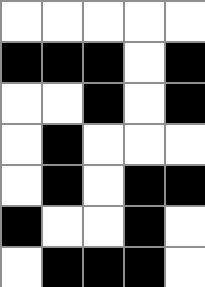[["white", "white", "white", "white", "white"], ["black", "black", "black", "white", "black"], ["white", "white", "black", "white", "black"], ["white", "black", "white", "white", "white"], ["white", "black", "white", "black", "black"], ["black", "white", "white", "black", "white"], ["white", "black", "black", "black", "white"]]